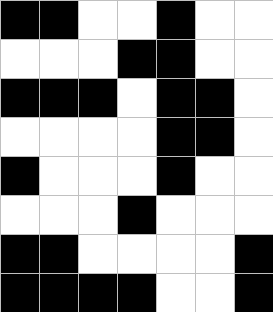[["black", "black", "white", "white", "black", "white", "white"], ["white", "white", "white", "black", "black", "white", "white"], ["black", "black", "black", "white", "black", "black", "white"], ["white", "white", "white", "white", "black", "black", "white"], ["black", "white", "white", "white", "black", "white", "white"], ["white", "white", "white", "black", "white", "white", "white"], ["black", "black", "white", "white", "white", "white", "black"], ["black", "black", "black", "black", "white", "white", "black"]]